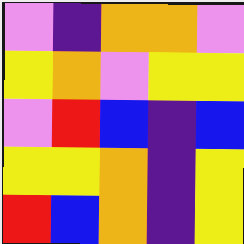[["violet", "indigo", "orange", "orange", "violet"], ["yellow", "orange", "violet", "yellow", "yellow"], ["violet", "red", "blue", "indigo", "blue"], ["yellow", "yellow", "orange", "indigo", "yellow"], ["red", "blue", "orange", "indigo", "yellow"]]